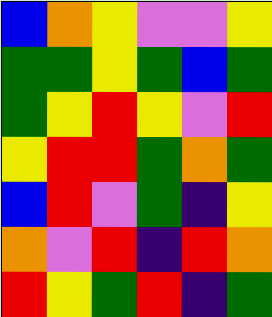[["blue", "orange", "yellow", "violet", "violet", "yellow"], ["green", "green", "yellow", "green", "blue", "green"], ["green", "yellow", "red", "yellow", "violet", "red"], ["yellow", "red", "red", "green", "orange", "green"], ["blue", "red", "violet", "green", "indigo", "yellow"], ["orange", "violet", "red", "indigo", "red", "orange"], ["red", "yellow", "green", "red", "indigo", "green"]]